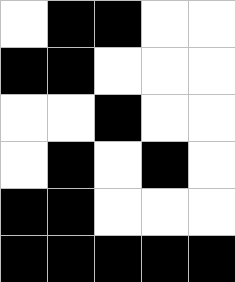[["white", "black", "black", "white", "white"], ["black", "black", "white", "white", "white"], ["white", "white", "black", "white", "white"], ["white", "black", "white", "black", "white"], ["black", "black", "white", "white", "white"], ["black", "black", "black", "black", "black"]]